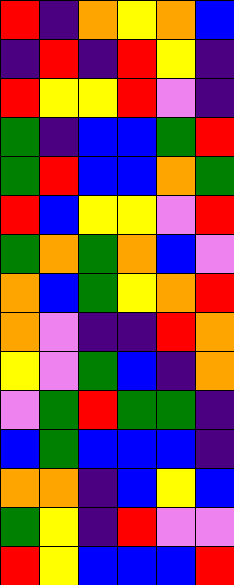[["red", "indigo", "orange", "yellow", "orange", "blue"], ["indigo", "red", "indigo", "red", "yellow", "indigo"], ["red", "yellow", "yellow", "red", "violet", "indigo"], ["green", "indigo", "blue", "blue", "green", "red"], ["green", "red", "blue", "blue", "orange", "green"], ["red", "blue", "yellow", "yellow", "violet", "red"], ["green", "orange", "green", "orange", "blue", "violet"], ["orange", "blue", "green", "yellow", "orange", "red"], ["orange", "violet", "indigo", "indigo", "red", "orange"], ["yellow", "violet", "green", "blue", "indigo", "orange"], ["violet", "green", "red", "green", "green", "indigo"], ["blue", "green", "blue", "blue", "blue", "indigo"], ["orange", "orange", "indigo", "blue", "yellow", "blue"], ["green", "yellow", "indigo", "red", "violet", "violet"], ["red", "yellow", "blue", "blue", "blue", "red"]]